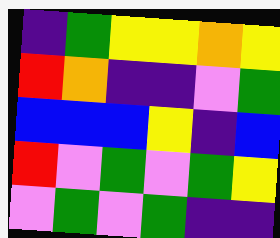[["indigo", "green", "yellow", "yellow", "orange", "yellow"], ["red", "orange", "indigo", "indigo", "violet", "green"], ["blue", "blue", "blue", "yellow", "indigo", "blue"], ["red", "violet", "green", "violet", "green", "yellow"], ["violet", "green", "violet", "green", "indigo", "indigo"]]